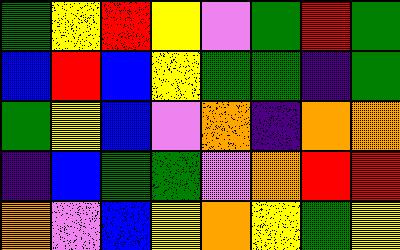[["green", "yellow", "red", "yellow", "violet", "green", "red", "green"], ["blue", "red", "blue", "yellow", "green", "green", "indigo", "green"], ["green", "yellow", "blue", "violet", "orange", "indigo", "orange", "orange"], ["indigo", "blue", "green", "green", "violet", "orange", "red", "red"], ["orange", "violet", "blue", "yellow", "orange", "yellow", "green", "yellow"]]